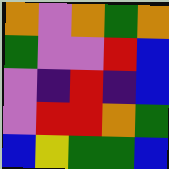[["orange", "violet", "orange", "green", "orange"], ["green", "violet", "violet", "red", "blue"], ["violet", "indigo", "red", "indigo", "blue"], ["violet", "red", "red", "orange", "green"], ["blue", "yellow", "green", "green", "blue"]]